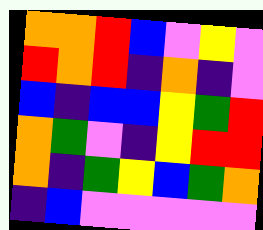[["orange", "orange", "red", "blue", "violet", "yellow", "violet"], ["red", "orange", "red", "indigo", "orange", "indigo", "violet"], ["blue", "indigo", "blue", "blue", "yellow", "green", "red"], ["orange", "green", "violet", "indigo", "yellow", "red", "red"], ["orange", "indigo", "green", "yellow", "blue", "green", "orange"], ["indigo", "blue", "violet", "violet", "violet", "violet", "violet"]]